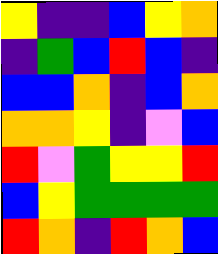[["yellow", "indigo", "indigo", "blue", "yellow", "orange"], ["indigo", "green", "blue", "red", "blue", "indigo"], ["blue", "blue", "orange", "indigo", "blue", "orange"], ["orange", "orange", "yellow", "indigo", "violet", "blue"], ["red", "violet", "green", "yellow", "yellow", "red"], ["blue", "yellow", "green", "green", "green", "green"], ["red", "orange", "indigo", "red", "orange", "blue"]]